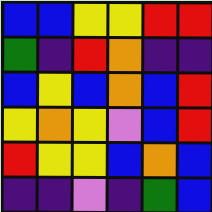[["blue", "blue", "yellow", "yellow", "red", "red"], ["green", "indigo", "red", "orange", "indigo", "indigo"], ["blue", "yellow", "blue", "orange", "blue", "red"], ["yellow", "orange", "yellow", "violet", "blue", "red"], ["red", "yellow", "yellow", "blue", "orange", "blue"], ["indigo", "indigo", "violet", "indigo", "green", "blue"]]